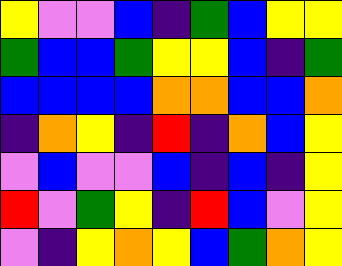[["yellow", "violet", "violet", "blue", "indigo", "green", "blue", "yellow", "yellow"], ["green", "blue", "blue", "green", "yellow", "yellow", "blue", "indigo", "green"], ["blue", "blue", "blue", "blue", "orange", "orange", "blue", "blue", "orange"], ["indigo", "orange", "yellow", "indigo", "red", "indigo", "orange", "blue", "yellow"], ["violet", "blue", "violet", "violet", "blue", "indigo", "blue", "indigo", "yellow"], ["red", "violet", "green", "yellow", "indigo", "red", "blue", "violet", "yellow"], ["violet", "indigo", "yellow", "orange", "yellow", "blue", "green", "orange", "yellow"]]